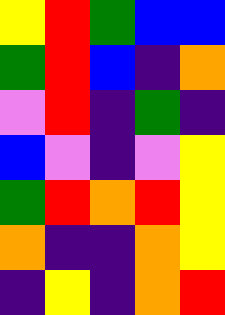[["yellow", "red", "green", "blue", "blue"], ["green", "red", "blue", "indigo", "orange"], ["violet", "red", "indigo", "green", "indigo"], ["blue", "violet", "indigo", "violet", "yellow"], ["green", "red", "orange", "red", "yellow"], ["orange", "indigo", "indigo", "orange", "yellow"], ["indigo", "yellow", "indigo", "orange", "red"]]